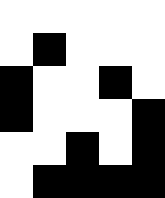[["white", "white", "white", "white", "white"], ["white", "black", "white", "white", "white"], ["black", "white", "white", "black", "white"], ["black", "white", "white", "white", "black"], ["white", "white", "black", "white", "black"], ["white", "black", "black", "black", "black"]]